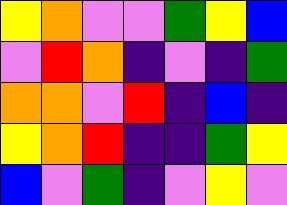[["yellow", "orange", "violet", "violet", "green", "yellow", "blue"], ["violet", "red", "orange", "indigo", "violet", "indigo", "green"], ["orange", "orange", "violet", "red", "indigo", "blue", "indigo"], ["yellow", "orange", "red", "indigo", "indigo", "green", "yellow"], ["blue", "violet", "green", "indigo", "violet", "yellow", "violet"]]